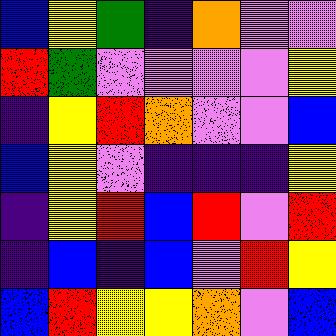[["blue", "yellow", "green", "indigo", "orange", "violet", "violet"], ["red", "green", "violet", "violet", "violet", "violet", "yellow"], ["indigo", "yellow", "red", "orange", "violet", "violet", "blue"], ["blue", "yellow", "violet", "indigo", "indigo", "indigo", "yellow"], ["indigo", "yellow", "red", "blue", "red", "violet", "red"], ["indigo", "blue", "indigo", "blue", "violet", "red", "yellow"], ["blue", "red", "yellow", "yellow", "orange", "violet", "blue"]]